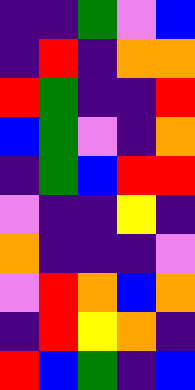[["indigo", "indigo", "green", "violet", "blue"], ["indigo", "red", "indigo", "orange", "orange"], ["red", "green", "indigo", "indigo", "red"], ["blue", "green", "violet", "indigo", "orange"], ["indigo", "green", "blue", "red", "red"], ["violet", "indigo", "indigo", "yellow", "indigo"], ["orange", "indigo", "indigo", "indigo", "violet"], ["violet", "red", "orange", "blue", "orange"], ["indigo", "red", "yellow", "orange", "indigo"], ["red", "blue", "green", "indigo", "blue"]]